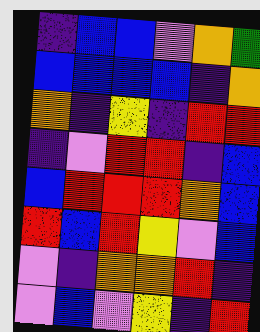[["indigo", "blue", "blue", "violet", "orange", "green"], ["blue", "blue", "blue", "blue", "indigo", "orange"], ["orange", "indigo", "yellow", "indigo", "red", "red"], ["indigo", "violet", "red", "red", "indigo", "blue"], ["blue", "red", "red", "red", "orange", "blue"], ["red", "blue", "red", "yellow", "violet", "blue"], ["violet", "indigo", "orange", "orange", "red", "indigo"], ["violet", "blue", "violet", "yellow", "indigo", "red"]]